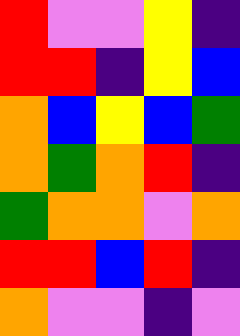[["red", "violet", "violet", "yellow", "indigo"], ["red", "red", "indigo", "yellow", "blue"], ["orange", "blue", "yellow", "blue", "green"], ["orange", "green", "orange", "red", "indigo"], ["green", "orange", "orange", "violet", "orange"], ["red", "red", "blue", "red", "indigo"], ["orange", "violet", "violet", "indigo", "violet"]]